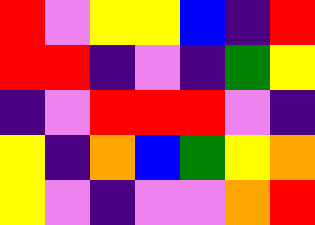[["red", "violet", "yellow", "yellow", "blue", "indigo", "red"], ["red", "red", "indigo", "violet", "indigo", "green", "yellow"], ["indigo", "violet", "red", "red", "red", "violet", "indigo"], ["yellow", "indigo", "orange", "blue", "green", "yellow", "orange"], ["yellow", "violet", "indigo", "violet", "violet", "orange", "red"]]